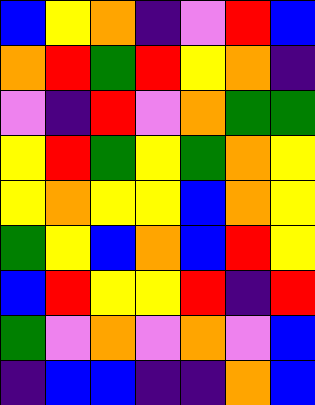[["blue", "yellow", "orange", "indigo", "violet", "red", "blue"], ["orange", "red", "green", "red", "yellow", "orange", "indigo"], ["violet", "indigo", "red", "violet", "orange", "green", "green"], ["yellow", "red", "green", "yellow", "green", "orange", "yellow"], ["yellow", "orange", "yellow", "yellow", "blue", "orange", "yellow"], ["green", "yellow", "blue", "orange", "blue", "red", "yellow"], ["blue", "red", "yellow", "yellow", "red", "indigo", "red"], ["green", "violet", "orange", "violet", "orange", "violet", "blue"], ["indigo", "blue", "blue", "indigo", "indigo", "orange", "blue"]]